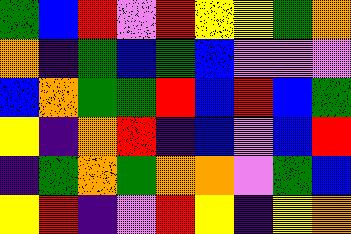[["green", "blue", "red", "violet", "red", "yellow", "yellow", "green", "orange"], ["orange", "indigo", "green", "blue", "green", "blue", "violet", "violet", "violet"], ["blue", "orange", "green", "green", "red", "blue", "red", "blue", "green"], ["yellow", "indigo", "orange", "red", "indigo", "blue", "violet", "blue", "red"], ["indigo", "green", "orange", "green", "orange", "orange", "violet", "green", "blue"], ["yellow", "red", "indigo", "violet", "red", "yellow", "indigo", "yellow", "orange"]]